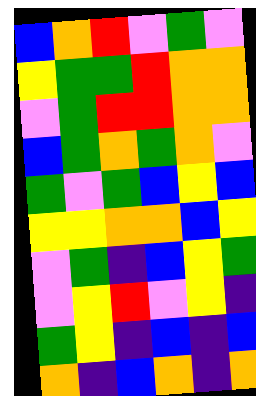[["blue", "orange", "red", "violet", "green", "violet"], ["yellow", "green", "green", "red", "orange", "orange"], ["violet", "green", "red", "red", "orange", "orange"], ["blue", "green", "orange", "green", "orange", "violet"], ["green", "violet", "green", "blue", "yellow", "blue"], ["yellow", "yellow", "orange", "orange", "blue", "yellow"], ["violet", "green", "indigo", "blue", "yellow", "green"], ["violet", "yellow", "red", "violet", "yellow", "indigo"], ["green", "yellow", "indigo", "blue", "indigo", "blue"], ["orange", "indigo", "blue", "orange", "indigo", "orange"]]